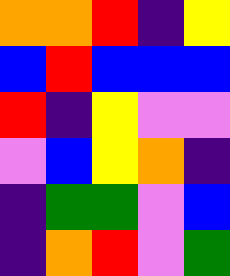[["orange", "orange", "red", "indigo", "yellow"], ["blue", "red", "blue", "blue", "blue"], ["red", "indigo", "yellow", "violet", "violet"], ["violet", "blue", "yellow", "orange", "indigo"], ["indigo", "green", "green", "violet", "blue"], ["indigo", "orange", "red", "violet", "green"]]